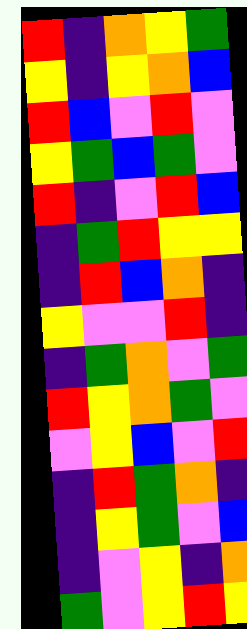[["red", "indigo", "orange", "yellow", "green"], ["yellow", "indigo", "yellow", "orange", "blue"], ["red", "blue", "violet", "red", "violet"], ["yellow", "green", "blue", "green", "violet"], ["red", "indigo", "violet", "red", "blue"], ["indigo", "green", "red", "yellow", "yellow"], ["indigo", "red", "blue", "orange", "indigo"], ["yellow", "violet", "violet", "red", "indigo"], ["indigo", "green", "orange", "violet", "green"], ["red", "yellow", "orange", "green", "violet"], ["violet", "yellow", "blue", "violet", "red"], ["indigo", "red", "green", "orange", "indigo"], ["indigo", "yellow", "green", "violet", "blue"], ["indigo", "violet", "yellow", "indigo", "orange"], ["green", "violet", "yellow", "red", "yellow"]]